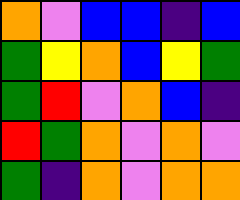[["orange", "violet", "blue", "blue", "indigo", "blue"], ["green", "yellow", "orange", "blue", "yellow", "green"], ["green", "red", "violet", "orange", "blue", "indigo"], ["red", "green", "orange", "violet", "orange", "violet"], ["green", "indigo", "orange", "violet", "orange", "orange"]]